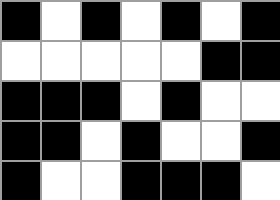[["black", "white", "black", "white", "black", "white", "black"], ["white", "white", "white", "white", "white", "black", "black"], ["black", "black", "black", "white", "black", "white", "white"], ["black", "black", "white", "black", "white", "white", "black"], ["black", "white", "white", "black", "black", "black", "white"]]